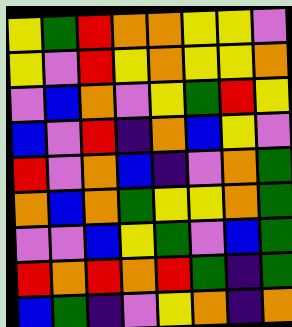[["yellow", "green", "red", "orange", "orange", "yellow", "yellow", "violet"], ["yellow", "violet", "red", "yellow", "orange", "yellow", "yellow", "orange"], ["violet", "blue", "orange", "violet", "yellow", "green", "red", "yellow"], ["blue", "violet", "red", "indigo", "orange", "blue", "yellow", "violet"], ["red", "violet", "orange", "blue", "indigo", "violet", "orange", "green"], ["orange", "blue", "orange", "green", "yellow", "yellow", "orange", "green"], ["violet", "violet", "blue", "yellow", "green", "violet", "blue", "green"], ["red", "orange", "red", "orange", "red", "green", "indigo", "green"], ["blue", "green", "indigo", "violet", "yellow", "orange", "indigo", "orange"]]